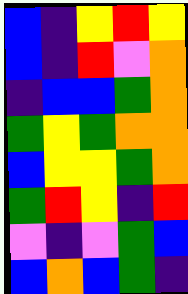[["blue", "indigo", "yellow", "red", "yellow"], ["blue", "indigo", "red", "violet", "orange"], ["indigo", "blue", "blue", "green", "orange"], ["green", "yellow", "green", "orange", "orange"], ["blue", "yellow", "yellow", "green", "orange"], ["green", "red", "yellow", "indigo", "red"], ["violet", "indigo", "violet", "green", "blue"], ["blue", "orange", "blue", "green", "indigo"]]